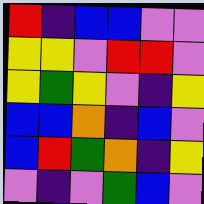[["red", "indigo", "blue", "blue", "violet", "violet"], ["yellow", "yellow", "violet", "red", "red", "violet"], ["yellow", "green", "yellow", "violet", "indigo", "yellow"], ["blue", "blue", "orange", "indigo", "blue", "violet"], ["blue", "red", "green", "orange", "indigo", "yellow"], ["violet", "indigo", "violet", "green", "blue", "violet"]]